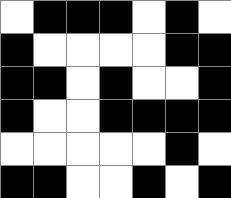[["white", "black", "black", "black", "white", "black", "white"], ["black", "white", "white", "white", "white", "black", "black"], ["black", "black", "white", "black", "white", "white", "black"], ["black", "white", "white", "black", "black", "black", "black"], ["white", "white", "white", "white", "white", "black", "white"], ["black", "black", "white", "white", "black", "white", "black"]]